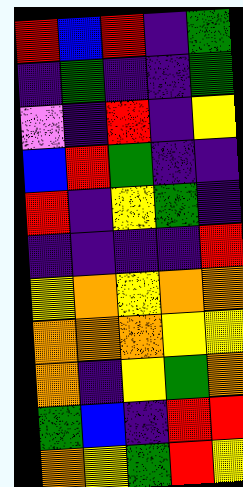[["red", "blue", "red", "indigo", "green"], ["indigo", "green", "indigo", "indigo", "green"], ["violet", "indigo", "red", "indigo", "yellow"], ["blue", "red", "green", "indigo", "indigo"], ["red", "indigo", "yellow", "green", "indigo"], ["indigo", "indigo", "indigo", "indigo", "red"], ["yellow", "orange", "yellow", "orange", "orange"], ["orange", "orange", "orange", "yellow", "yellow"], ["orange", "indigo", "yellow", "green", "orange"], ["green", "blue", "indigo", "red", "red"], ["orange", "yellow", "green", "red", "yellow"]]